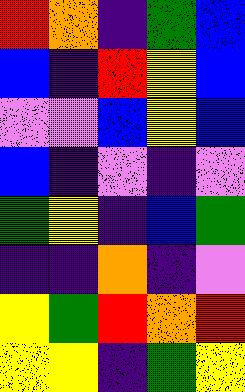[["red", "orange", "indigo", "green", "blue"], ["blue", "indigo", "red", "yellow", "blue"], ["violet", "violet", "blue", "yellow", "blue"], ["blue", "indigo", "violet", "indigo", "violet"], ["green", "yellow", "indigo", "blue", "green"], ["indigo", "indigo", "orange", "indigo", "violet"], ["yellow", "green", "red", "orange", "red"], ["yellow", "yellow", "indigo", "green", "yellow"]]